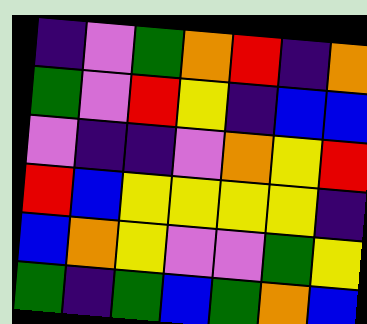[["indigo", "violet", "green", "orange", "red", "indigo", "orange"], ["green", "violet", "red", "yellow", "indigo", "blue", "blue"], ["violet", "indigo", "indigo", "violet", "orange", "yellow", "red"], ["red", "blue", "yellow", "yellow", "yellow", "yellow", "indigo"], ["blue", "orange", "yellow", "violet", "violet", "green", "yellow"], ["green", "indigo", "green", "blue", "green", "orange", "blue"]]